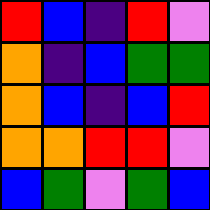[["red", "blue", "indigo", "red", "violet"], ["orange", "indigo", "blue", "green", "green"], ["orange", "blue", "indigo", "blue", "red"], ["orange", "orange", "red", "red", "violet"], ["blue", "green", "violet", "green", "blue"]]